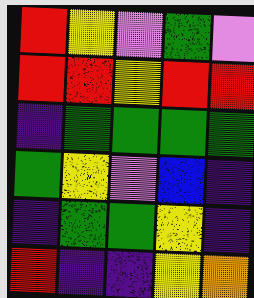[["red", "yellow", "violet", "green", "violet"], ["red", "red", "yellow", "red", "red"], ["indigo", "green", "green", "green", "green"], ["green", "yellow", "violet", "blue", "indigo"], ["indigo", "green", "green", "yellow", "indigo"], ["red", "indigo", "indigo", "yellow", "orange"]]